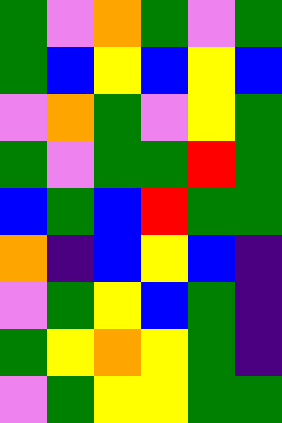[["green", "violet", "orange", "green", "violet", "green"], ["green", "blue", "yellow", "blue", "yellow", "blue"], ["violet", "orange", "green", "violet", "yellow", "green"], ["green", "violet", "green", "green", "red", "green"], ["blue", "green", "blue", "red", "green", "green"], ["orange", "indigo", "blue", "yellow", "blue", "indigo"], ["violet", "green", "yellow", "blue", "green", "indigo"], ["green", "yellow", "orange", "yellow", "green", "indigo"], ["violet", "green", "yellow", "yellow", "green", "green"]]